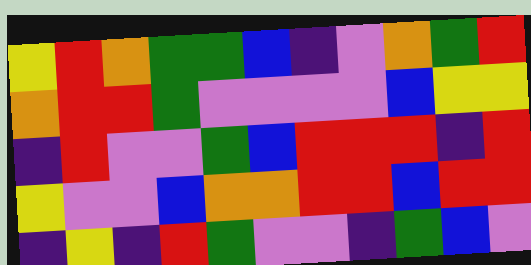[["yellow", "red", "orange", "green", "green", "blue", "indigo", "violet", "orange", "green", "red"], ["orange", "red", "red", "green", "violet", "violet", "violet", "violet", "blue", "yellow", "yellow"], ["indigo", "red", "violet", "violet", "green", "blue", "red", "red", "red", "indigo", "red"], ["yellow", "violet", "violet", "blue", "orange", "orange", "red", "red", "blue", "red", "red"], ["indigo", "yellow", "indigo", "red", "green", "violet", "violet", "indigo", "green", "blue", "violet"]]